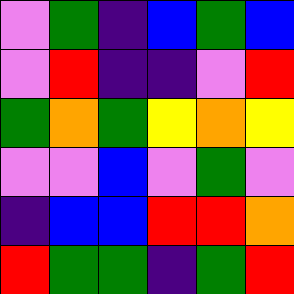[["violet", "green", "indigo", "blue", "green", "blue"], ["violet", "red", "indigo", "indigo", "violet", "red"], ["green", "orange", "green", "yellow", "orange", "yellow"], ["violet", "violet", "blue", "violet", "green", "violet"], ["indigo", "blue", "blue", "red", "red", "orange"], ["red", "green", "green", "indigo", "green", "red"]]